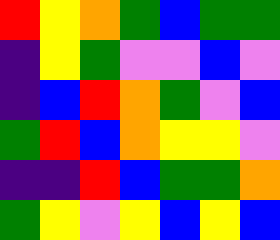[["red", "yellow", "orange", "green", "blue", "green", "green"], ["indigo", "yellow", "green", "violet", "violet", "blue", "violet"], ["indigo", "blue", "red", "orange", "green", "violet", "blue"], ["green", "red", "blue", "orange", "yellow", "yellow", "violet"], ["indigo", "indigo", "red", "blue", "green", "green", "orange"], ["green", "yellow", "violet", "yellow", "blue", "yellow", "blue"]]